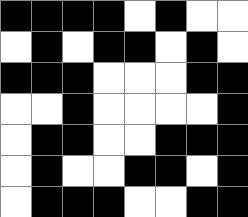[["black", "black", "black", "black", "white", "black", "white", "white"], ["white", "black", "white", "black", "black", "white", "black", "white"], ["black", "black", "black", "white", "white", "white", "black", "black"], ["white", "white", "black", "white", "white", "white", "white", "black"], ["white", "black", "black", "white", "white", "black", "black", "black"], ["white", "black", "white", "white", "black", "black", "white", "black"], ["white", "black", "black", "black", "white", "white", "black", "black"]]